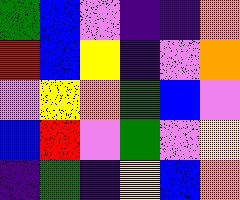[["green", "blue", "violet", "indigo", "indigo", "orange"], ["red", "blue", "yellow", "indigo", "violet", "orange"], ["violet", "yellow", "orange", "green", "blue", "violet"], ["blue", "red", "violet", "green", "violet", "yellow"], ["indigo", "green", "indigo", "yellow", "blue", "orange"]]